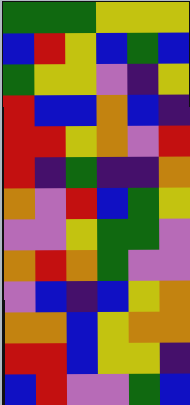[["green", "green", "green", "yellow", "yellow", "yellow"], ["blue", "red", "yellow", "blue", "green", "blue"], ["green", "yellow", "yellow", "violet", "indigo", "yellow"], ["red", "blue", "blue", "orange", "blue", "indigo"], ["red", "red", "yellow", "orange", "violet", "red"], ["red", "indigo", "green", "indigo", "indigo", "orange"], ["orange", "violet", "red", "blue", "green", "yellow"], ["violet", "violet", "yellow", "green", "green", "violet"], ["orange", "red", "orange", "green", "violet", "violet"], ["violet", "blue", "indigo", "blue", "yellow", "orange"], ["orange", "orange", "blue", "yellow", "orange", "orange"], ["red", "red", "blue", "yellow", "yellow", "indigo"], ["blue", "red", "violet", "violet", "green", "blue"]]